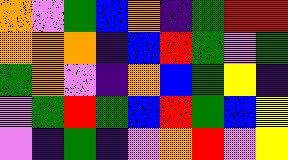[["orange", "violet", "green", "blue", "orange", "indigo", "green", "red", "red"], ["orange", "orange", "orange", "indigo", "blue", "red", "green", "violet", "green"], ["green", "orange", "violet", "indigo", "orange", "blue", "green", "yellow", "indigo"], ["violet", "green", "red", "green", "blue", "red", "green", "blue", "yellow"], ["violet", "indigo", "green", "indigo", "violet", "orange", "red", "violet", "yellow"]]